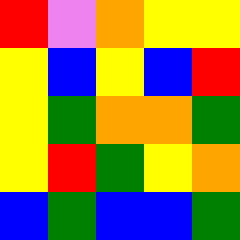[["red", "violet", "orange", "yellow", "yellow"], ["yellow", "blue", "yellow", "blue", "red"], ["yellow", "green", "orange", "orange", "green"], ["yellow", "red", "green", "yellow", "orange"], ["blue", "green", "blue", "blue", "green"]]